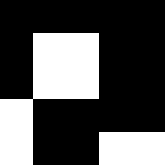[["black", "black", "black", "black", "black"], ["black", "white", "white", "black", "black"], ["black", "white", "white", "black", "black"], ["white", "black", "black", "black", "black"], ["white", "black", "black", "white", "white"]]